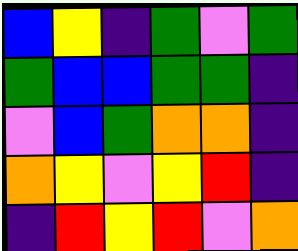[["blue", "yellow", "indigo", "green", "violet", "green"], ["green", "blue", "blue", "green", "green", "indigo"], ["violet", "blue", "green", "orange", "orange", "indigo"], ["orange", "yellow", "violet", "yellow", "red", "indigo"], ["indigo", "red", "yellow", "red", "violet", "orange"]]